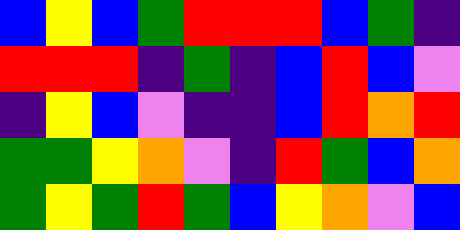[["blue", "yellow", "blue", "green", "red", "red", "red", "blue", "green", "indigo"], ["red", "red", "red", "indigo", "green", "indigo", "blue", "red", "blue", "violet"], ["indigo", "yellow", "blue", "violet", "indigo", "indigo", "blue", "red", "orange", "red"], ["green", "green", "yellow", "orange", "violet", "indigo", "red", "green", "blue", "orange"], ["green", "yellow", "green", "red", "green", "blue", "yellow", "orange", "violet", "blue"]]